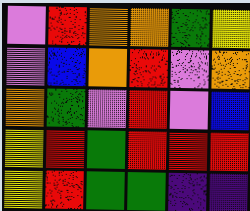[["violet", "red", "orange", "orange", "green", "yellow"], ["violet", "blue", "orange", "red", "violet", "orange"], ["orange", "green", "violet", "red", "violet", "blue"], ["yellow", "red", "green", "red", "red", "red"], ["yellow", "red", "green", "green", "indigo", "indigo"]]